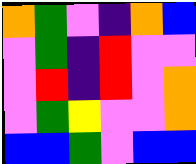[["orange", "green", "violet", "indigo", "orange", "blue"], ["violet", "green", "indigo", "red", "violet", "violet"], ["violet", "red", "indigo", "red", "violet", "orange"], ["violet", "green", "yellow", "violet", "violet", "orange"], ["blue", "blue", "green", "violet", "blue", "blue"]]